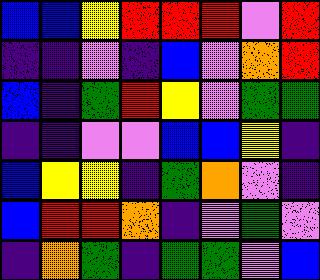[["blue", "blue", "yellow", "red", "red", "red", "violet", "red"], ["indigo", "indigo", "violet", "indigo", "blue", "violet", "orange", "red"], ["blue", "indigo", "green", "red", "yellow", "violet", "green", "green"], ["indigo", "indigo", "violet", "violet", "blue", "blue", "yellow", "indigo"], ["blue", "yellow", "yellow", "indigo", "green", "orange", "violet", "indigo"], ["blue", "red", "red", "orange", "indigo", "violet", "green", "violet"], ["indigo", "orange", "green", "indigo", "green", "green", "violet", "blue"]]